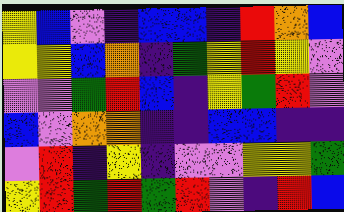[["yellow", "blue", "violet", "indigo", "blue", "blue", "indigo", "red", "orange", "blue"], ["yellow", "yellow", "blue", "orange", "indigo", "green", "yellow", "red", "yellow", "violet"], ["violet", "violet", "green", "red", "blue", "indigo", "yellow", "green", "red", "violet"], ["blue", "violet", "orange", "orange", "indigo", "indigo", "blue", "blue", "indigo", "indigo"], ["violet", "red", "indigo", "yellow", "indigo", "violet", "violet", "yellow", "yellow", "green"], ["yellow", "red", "green", "red", "green", "red", "violet", "indigo", "red", "blue"]]